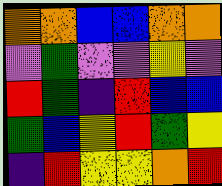[["orange", "orange", "blue", "blue", "orange", "orange"], ["violet", "green", "violet", "violet", "yellow", "violet"], ["red", "green", "indigo", "red", "blue", "blue"], ["green", "blue", "yellow", "red", "green", "yellow"], ["indigo", "red", "yellow", "yellow", "orange", "red"]]